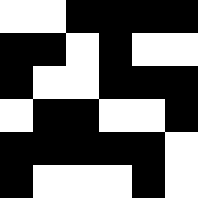[["white", "white", "black", "black", "black", "black"], ["black", "black", "white", "black", "white", "white"], ["black", "white", "white", "black", "black", "black"], ["white", "black", "black", "white", "white", "black"], ["black", "black", "black", "black", "black", "white"], ["black", "white", "white", "white", "black", "white"]]